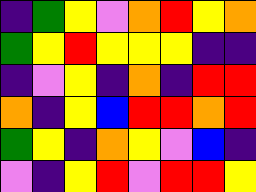[["indigo", "green", "yellow", "violet", "orange", "red", "yellow", "orange"], ["green", "yellow", "red", "yellow", "yellow", "yellow", "indigo", "indigo"], ["indigo", "violet", "yellow", "indigo", "orange", "indigo", "red", "red"], ["orange", "indigo", "yellow", "blue", "red", "red", "orange", "red"], ["green", "yellow", "indigo", "orange", "yellow", "violet", "blue", "indigo"], ["violet", "indigo", "yellow", "red", "violet", "red", "red", "yellow"]]